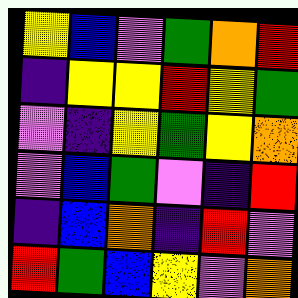[["yellow", "blue", "violet", "green", "orange", "red"], ["indigo", "yellow", "yellow", "red", "yellow", "green"], ["violet", "indigo", "yellow", "green", "yellow", "orange"], ["violet", "blue", "green", "violet", "indigo", "red"], ["indigo", "blue", "orange", "indigo", "red", "violet"], ["red", "green", "blue", "yellow", "violet", "orange"]]